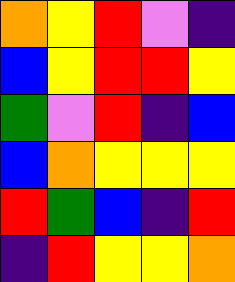[["orange", "yellow", "red", "violet", "indigo"], ["blue", "yellow", "red", "red", "yellow"], ["green", "violet", "red", "indigo", "blue"], ["blue", "orange", "yellow", "yellow", "yellow"], ["red", "green", "blue", "indigo", "red"], ["indigo", "red", "yellow", "yellow", "orange"]]